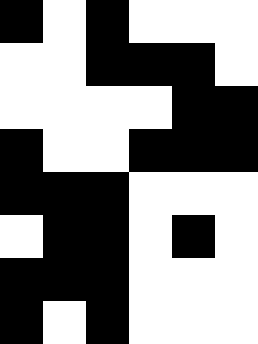[["black", "white", "black", "white", "white", "white"], ["white", "white", "black", "black", "black", "white"], ["white", "white", "white", "white", "black", "black"], ["black", "white", "white", "black", "black", "black"], ["black", "black", "black", "white", "white", "white"], ["white", "black", "black", "white", "black", "white"], ["black", "black", "black", "white", "white", "white"], ["black", "white", "black", "white", "white", "white"]]